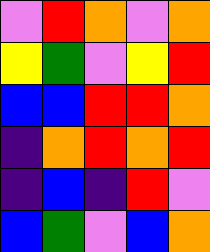[["violet", "red", "orange", "violet", "orange"], ["yellow", "green", "violet", "yellow", "red"], ["blue", "blue", "red", "red", "orange"], ["indigo", "orange", "red", "orange", "red"], ["indigo", "blue", "indigo", "red", "violet"], ["blue", "green", "violet", "blue", "orange"]]